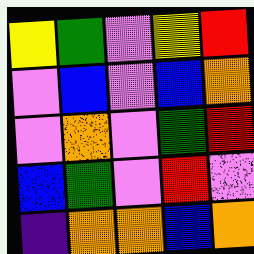[["yellow", "green", "violet", "yellow", "red"], ["violet", "blue", "violet", "blue", "orange"], ["violet", "orange", "violet", "green", "red"], ["blue", "green", "violet", "red", "violet"], ["indigo", "orange", "orange", "blue", "orange"]]